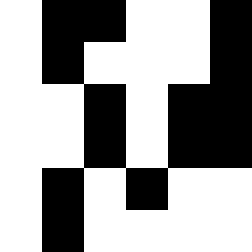[["white", "black", "black", "white", "white", "black"], ["white", "black", "white", "white", "white", "black"], ["white", "white", "black", "white", "black", "black"], ["white", "white", "black", "white", "black", "black"], ["white", "black", "white", "black", "white", "white"], ["white", "black", "white", "white", "white", "white"]]